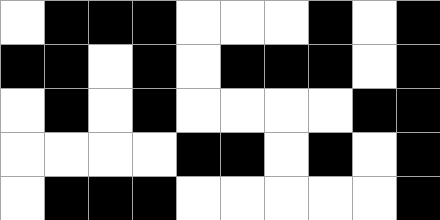[["white", "black", "black", "black", "white", "white", "white", "black", "white", "black"], ["black", "black", "white", "black", "white", "black", "black", "black", "white", "black"], ["white", "black", "white", "black", "white", "white", "white", "white", "black", "black"], ["white", "white", "white", "white", "black", "black", "white", "black", "white", "black"], ["white", "black", "black", "black", "white", "white", "white", "white", "white", "black"]]